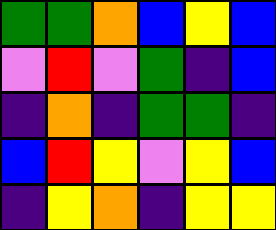[["green", "green", "orange", "blue", "yellow", "blue"], ["violet", "red", "violet", "green", "indigo", "blue"], ["indigo", "orange", "indigo", "green", "green", "indigo"], ["blue", "red", "yellow", "violet", "yellow", "blue"], ["indigo", "yellow", "orange", "indigo", "yellow", "yellow"]]